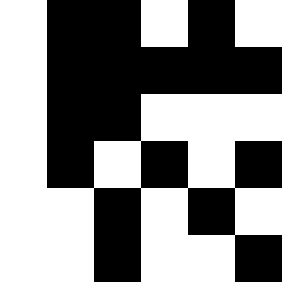[["white", "black", "black", "white", "black", "white"], ["white", "black", "black", "black", "black", "black"], ["white", "black", "black", "white", "white", "white"], ["white", "black", "white", "black", "white", "black"], ["white", "white", "black", "white", "black", "white"], ["white", "white", "black", "white", "white", "black"]]